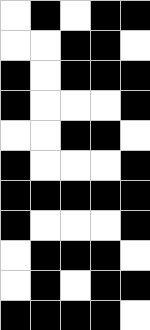[["white", "black", "white", "black", "black"], ["white", "white", "black", "black", "white"], ["black", "white", "black", "black", "black"], ["black", "white", "white", "white", "black"], ["white", "white", "black", "black", "white"], ["black", "white", "white", "white", "black"], ["black", "black", "black", "black", "black"], ["black", "white", "white", "white", "black"], ["white", "black", "black", "black", "white"], ["white", "black", "white", "black", "black"], ["black", "black", "black", "black", "white"]]